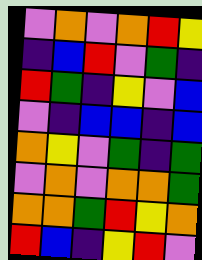[["violet", "orange", "violet", "orange", "red", "yellow"], ["indigo", "blue", "red", "violet", "green", "indigo"], ["red", "green", "indigo", "yellow", "violet", "blue"], ["violet", "indigo", "blue", "blue", "indigo", "blue"], ["orange", "yellow", "violet", "green", "indigo", "green"], ["violet", "orange", "violet", "orange", "orange", "green"], ["orange", "orange", "green", "red", "yellow", "orange"], ["red", "blue", "indigo", "yellow", "red", "violet"]]